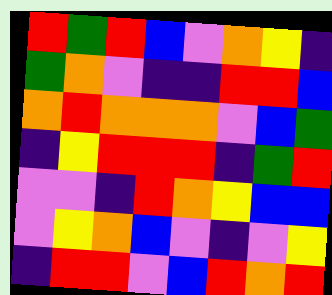[["red", "green", "red", "blue", "violet", "orange", "yellow", "indigo"], ["green", "orange", "violet", "indigo", "indigo", "red", "red", "blue"], ["orange", "red", "orange", "orange", "orange", "violet", "blue", "green"], ["indigo", "yellow", "red", "red", "red", "indigo", "green", "red"], ["violet", "violet", "indigo", "red", "orange", "yellow", "blue", "blue"], ["violet", "yellow", "orange", "blue", "violet", "indigo", "violet", "yellow"], ["indigo", "red", "red", "violet", "blue", "red", "orange", "red"]]